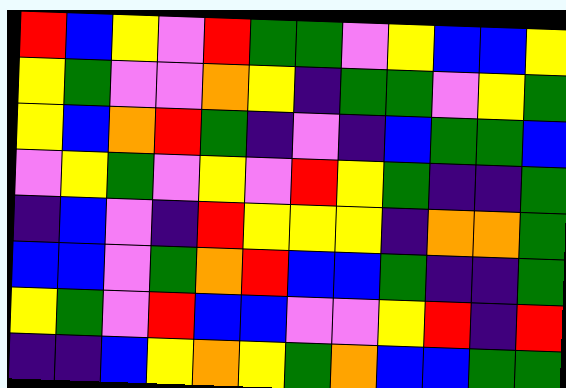[["red", "blue", "yellow", "violet", "red", "green", "green", "violet", "yellow", "blue", "blue", "yellow"], ["yellow", "green", "violet", "violet", "orange", "yellow", "indigo", "green", "green", "violet", "yellow", "green"], ["yellow", "blue", "orange", "red", "green", "indigo", "violet", "indigo", "blue", "green", "green", "blue"], ["violet", "yellow", "green", "violet", "yellow", "violet", "red", "yellow", "green", "indigo", "indigo", "green"], ["indigo", "blue", "violet", "indigo", "red", "yellow", "yellow", "yellow", "indigo", "orange", "orange", "green"], ["blue", "blue", "violet", "green", "orange", "red", "blue", "blue", "green", "indigo", "indigo", "green"], ["yellow", "green", "violet", "red", "blue", "blue", "violet", "violet", "yellow", "red", "indigo", "red"], ["indigo", "indigo", "blue", "yellow", "orange", "yellow", "green", "orange", "blue", "blue", "green", "green"]]